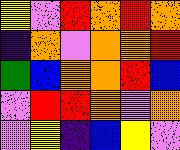[["yellow", "violet", "red", "orange", "red", "orange"], ["indigo", "orange", "violet", "orange", "orange", "red"], ["green", "blue", "orange", "orange", "red", "blue"], ["violet", "red", "red", "orange", "violet", "orange"], ["violet", "yellow", "indigo", "blue", "yellow", "violet"]]